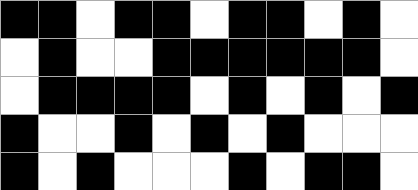[["black", "black", "white", "black", "black", "white", "black", "black", "white", "black", "white"], ["white", "black", "white", "white", "black", "black", "black", "black", "black", "black", "white"], ["white", "black", "black", "black", "black", "white", "black", "white", "black", "white", "black"], ["black", "white", "white", "black", "white", "black", "white", "black", "white", "white", "white"], ["black", "white", "black", "white", "white", "white", "black", "white", "black", "black", "white"]]